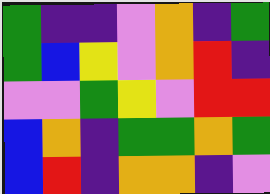[["green", "indigo", "indigo", "violet", "orange", "indigo", "green"], ["green", "blue", "yellow", "violet", "orange", "red", "indigo"], ["violet", "violet", "green", "yellow", "violet", "red", "red"], ["blue", "orange", "indigo", "green", "green", "orange", "green"], ["blue", "red", "indigo", "orange", "orange", "indigo", "violet"]]